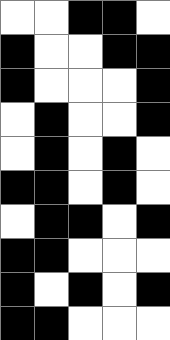[["white", "white", "black", "black", "white"], ["black", "white", "white", "black", "black"], ["black", "white", "white", "white", "black"], ["white", "black", "white", "white", "black"], ["white", "black", "white", "black", "white"], ["black", "black", "white", "black", "white"], ["white", "black", "black", "white", "black"], ["black", "black", "white", "white", "white"], ["black", "white", "black", "white", "black"], ["black", "black", "white", "white", "white"]]